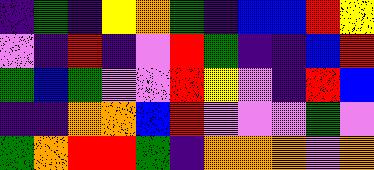[["indigo", "green", "indigo", "yellow", "orange", "green", "indigo", "blue", "blue", "red", "yellow"], ["violet", "indigo", "red", "indigo", "violet", "red", "green", "indigo", "indigo", "blue", "red"], ["green", "blue", "green", "violet", "violet", "red", "yellow", "violet", "indigo", "red", "blue"], ["indigo", "indigo", "orange", "orange", "blue", "red", "violet", "violet", "violet", "green", "violet"], ["green", "orange", "red", "red", "green", "indigo", "orange", "orange", "orange", "violet", "orange"]]